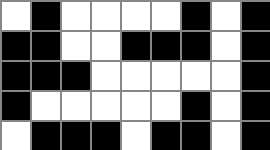[["white", "black", "white", "white", "white", "white", "black", "white", "black"], ["black", "black", "white", "white", "black", "black", "black", "white", "black"], ["black", "black", "black", "white", "white", "white", "white", "white", "black"], ["black", "white", "white", "white", "white", "white", "black", "white", "black"], ["white", "black", "black", "black", "white", "black", "black", "white", "black"]]